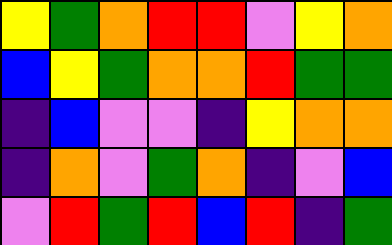[["yellow", "green", "orange", "red", "red", "violet", "yellow", "orange"], ["blue", "yellow", "green", "orange", "orange", "red", "green", "green"], ["indigo", "blue", "violet", "violet", "indigo", "yellow", "orange", "orange"], ["indigo", "orange", "violet", "green", "orange", "indigo", "violet", "blue"], ["violet", "red", "green", "red", "blue", "red", "indigo", "green"]]